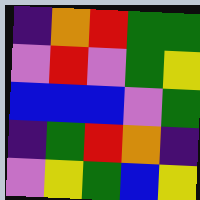[["indigo", "orange", "red", "green", "green"], ["violet", "red", "violet", "green", "yellow"], ["blue", "blue", "blue", "violet", "green"], ["indigo", "green", "red", "orange", "indigo"], ["violet", "yellow", "green", "blue", "yellow"]]